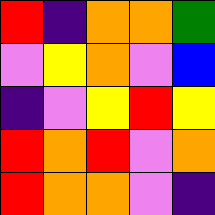[["red", "indigo", "orange", "orange", "green"], ["violet", "yellow", "orange", "violet", "blue"], ["indigo", "violet", "yellow", "red", "yellow"], ["red", "orange", "red", "violet", "orange"], ["red", "orange", "orange", "violet", "indigo"]]